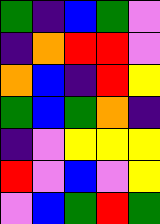[["green", "indigo", "blue", "green", "violet"], ["indigo", "orange", "red", "red", "violet"], ["orange", "blue", "indigo", "red", "yellow"], ["green", "blue", "green", "orange", "indigo"], ["indigo", "violet", "yellow", "yellow", "yellow"], ["red", "violet", "blue", "violet", "yellow"], ["violet", "blue", "green", "red", "green"]]